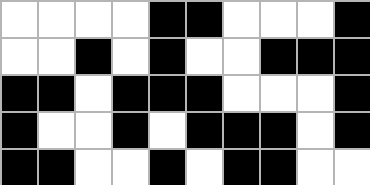[["white", "white", "white", "white", "black", "black", "white", "white", "white", "black"], ["white", "white", "black", "white", "black", "white", "white", "black", "black", "black"], ["black", "black", "white", "black", "black", "black", "white", "white", "white", "black"], ["black", "white", "white", "black", "white", "black", "black", "black", "white", "black"], ["black", "black", "white", "white", "black", "white", "black", "black", "white", "white"]]